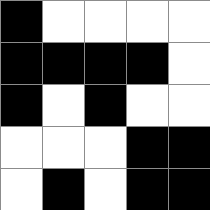[["black", "white", "white", "white", "white"], ["black", "black", "black", "black", "white"], ["black", "white", "black", "white", "white"], ["white", "white", "white", "black", "black"], ["white", "black", "white", "black", "black"]]